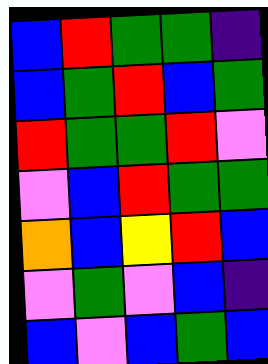[["blue", "red", "green", "green", "indigo"], ["blue", "green", "red", "blue", "green"], ["red", "green", "green", "red", "violet"], ["violet", "blue", "red", "green", "green"], ["orange", "blue", "yellow", "red", "blue"], ["violet", "green", "violet", "blue", "indigo"], ["blue", "violet", "blue", "green", "blue"]]